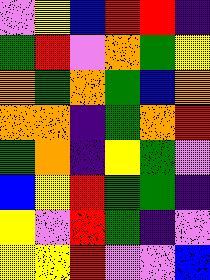[["violet", "yellow", "blue", "red", "red", "indigo"], ["green", "red", "violet", "orange", "green", "yellow"], ["orange", "green", "orange", "green", "blue", "orange"], ["orange", "orange", "indigo", "green", "orange", "red"], ["green", "orange", "indigo", "yellow", "green", "violet"], ["blue", "yellow", "red", "green", "green", "indigo"], ["yellow", "violet", "red", "green", "indigo", "violet"], ["yellow", "yellow", "red", "violet", "violet", "blue"]]